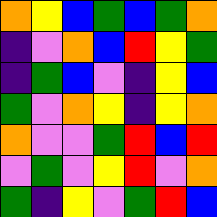[["orange", "yellow", "blue", "green", "blue", "green", "orange"], ["indigo", "violet", "orange", "blue", "red", "yellow", "green"], ["indigo", "green", "blue", "violet", "indigo", "yellow", "blue"], ["green", "violet", "orange", "yellow", "indigo", "yellow", "orange"], ["orange", "violet", "violet", "green", "red", "blue", "red"], ["violet", "green", "violet", "yellow", "red", "violet", "orange"], ["green", "indigo", "yellow", "violet", "green", "red", "blue"]]